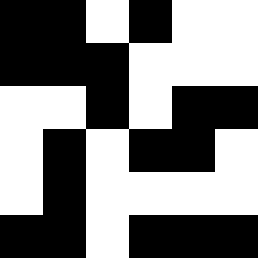[["black", "black", "white", "black", "white", "white"], ["black", "black", "black", "white", "white", "white"], ["white", "white", "black", "white", "black", "black"], ["white", "black", "white", "black", "black", "white"], ["white", "black", "white", "white", "white", "white"], ["black", "black", "white", "black", "black", "black"]]